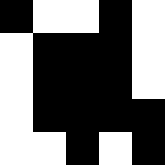[["black", "white", "white", "black", "white"], ["white", "black", "black", "black", "white"], ["white", "black", "black", "black", "white"], ["white", "black", "black", "black", "black"], ["white", "white", "black", "white", "black"]]